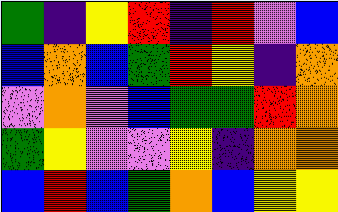[["green", "indigo", "yellow", "red", "indigo", "red", "violet", "blue"], ["blue", "orange", "blue", "green", "red", "yellow", "indigo", "orange"], ["violet", "orange", "violet", "blue", "green", "green", "red", "orange"], ["green", "yellow", "violet", "violet", "yellow", "indigo", "orange", "orange"], ["blue", "red", "blue", "green", "orange", "blue", "yellow", "yellow"]]